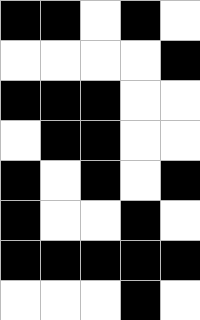[["black", "black", "white", "black", "white"], ["white", "white", "white", "white", "black"], ["black", "black", "black", "white", "white"], ["white", "black", "black", "white", "white"], ["black", "white", "black", "white", "black"], ["black", "white", "white", "black", "white"], ["black", "black", "black", "black", "black"], ["white", "white", "white", "black", "white"]]